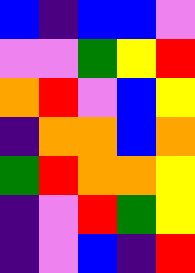[["blue", "indigo", "blue", "blue", "violet"], ["violet", "violet", "green", "yellow", "red"], ["orange", "red", "violet", "blue", "yellow"], ["indigo", "orange", "orange", "blue", "orange"], ["green", "red", "orange", "orange", "yellow"], ["indigo", "violet", "red", "green", "yellow"], ["indigo", "violet", "blue", "indigo", "red"]]